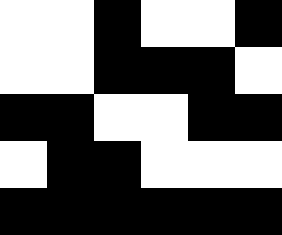[["white", "white", "black", "white", "white", "black"], ["white", "white", "black", "black", "black", "white"], ["black", "black", "white", "white", "black", "black"], ["white", "black", "black", "white", "white", "white"], ["black", "black", "black", "black", "black", "black"]]